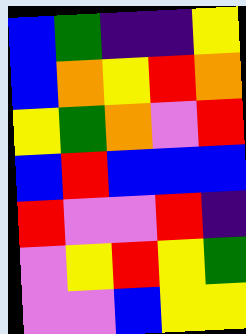[["blue", "green", "indigo", "indigo", "yellow"], ["blue", "orange", "yellow", "red", "orange"], ["yellow", "green", "orange", "violet", "red"], ["blue", "red", "blue", "blue", "blue"], ["red", "violet", "violet", "red", "indigo"], ["violet", "yellow", "red", "yellow", "green"], ["violet", "violet", "blue", "yellow", "yellow"]]